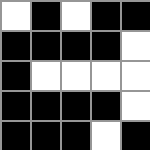[["white", "black", "white", "black", "black"], ["black", "black", "black", "black", "white"], ["black", "white", "white", "white", "white"], ["black", "black", "black", "black", "white"], ["black", "black", "black", "white", "black"]]